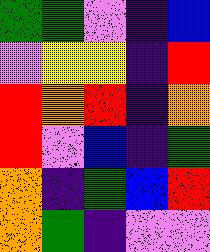[["green", "green", "violet", "indigo", "blue"], ["violet", "yellow", "yellow", "indigo", "red"], ["red", "orange", "red", "indigo", "orange"], ["red", "violet", "blue", "indigo", "green"], ["orange", "indigo", "green", "blue", "red"], ["orange", "green", "indigo", "violet", "violet"]]